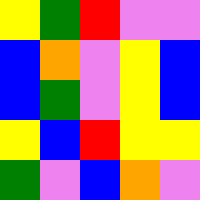[["yellow", "green", "red", "violet", "violet"], ["blue", "orange", "violet", "yellow", "blue"], ["blue", "green", "violet", "yellow", "blue"], ["yellow", "blue", "red", "yellow", "yellow"], ["green", "violet", "blue", "orange", "violet"]]